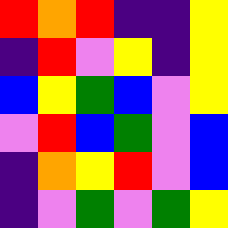[["red", "orange", "red", "indigo", "indigo", "yellow"], ["indigo", "red", "violet", "yellow", "indigo", "yellow"], ["blue", "yellow", "green", "blue", "violet", "yellow"], ["violet", "red", "blue", "green", "violet", "blue"], ["indigo", "orange", "yellow", "red", "violet", "blue"], ["indigo", "violet", "green", "violet", "green", "yellow"]]